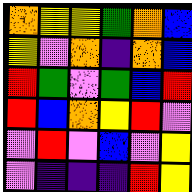[["orange", "yellow", "yellow", "green", "orange", "blue"], ["yellow", "violet", "orange", "indigo", "orange", "blue"], ["red", "green", "violet", "green", "blue", "red"], ["red", "blue", "orange", "yellow", "red", "violet"], ["violet", "red", "violet", "blue", "violet", "yellow"], ["violet", "indigo", "indigo", "indigo", "red", "yellow"]]